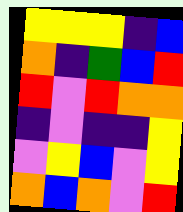[["yellow", "yellow", "yellow", "indigo", "blue"], ["orange", "indigo", "green", "blue", "red"], ["red", "violet", "red", "orange", "orange"], ["indigo", "violet", "indigo", "indigo", "yellow"], ["violet", "yellow", "blue", "violet", "yellow"], ["orange", "blue", "orange", "violet", "red"]]